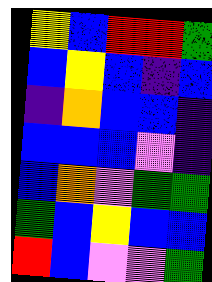[["yellow", "blue", "red", "red", "green"], ["blue", "yellow", "blue", "indigo", "blue"], ["indigo", "orange", "blue", "blue", "indigo"], ["blue", "blue", "blue", "violet", "indigo"], ["blue", "orange", "violet", "green", "green"], ["green", "blue", "yellow", "blue", "blue"], ["red", "blue", "violet", "violet", "green"]]